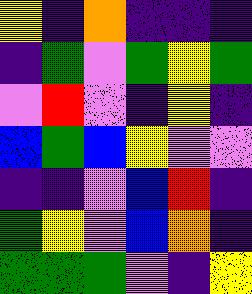[["yellow", "indigo", "orange", "indigo", "indigo", "indigo"], ["indigo", "green", "violet", "green", "yellow", "green"], ["violet", "red", "violet", "indigo", "yellow", "indigo"], ["blue", "green", "blue", "yellow", "violet", "violet"], ["indigo", "indigo", "violet", "blue", "red", "indigo"], ["green", "yellow", "violet", "blue", "orange", "indigo"], ["green", "green", "green", "violet", "indigo", "yellow"]]